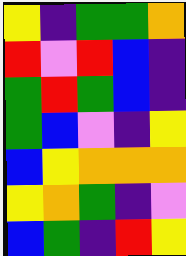[["yellow", "indigo", "green", "green", "orange"], ["red", "violet", "red", "blue", "indigo"], ["green", "red", "green", "blue", "indigo"], ["green", "blue", "violet", "indigo", "yellow"], ["blue", "yellow", "orange", "orange", "orange"], ["yellow", "orange", "green", "indigo", "violet"], ["blue", "green", "indigo", "red", "yellow"]]